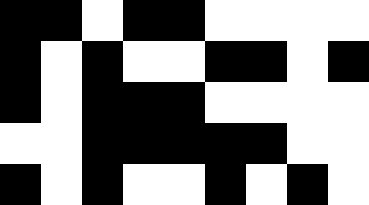[["black", "black", "white", "black", "black", "white", "white", "white", "white"], ["black", "white", "black", "white", "white", "black", "black", "white", "black"], ["black", "white", "black", "black", "black", "white", "white", "white", "white"], ["white", "white", "black", "black", "black", "black", "black", "white", "white"], ["black", "white", "black", "white", "white", "black", "white", "black", "white"]]